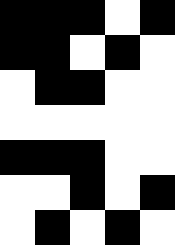[["black", "black", "black", "white", "black"], ["black", "black", "white", "black", "white"], ["white", "black", "black", "white", "white"], ["white", "white", "white", "white", "white"], ["black", "black", "black", "white", "white"], ["white", "white", "black", "white", "black"], ["white", "black", "white", "black", "white"]]